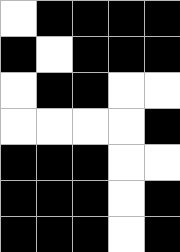[["white", "black", "black", "black", "black"], ["black", "white", "black", "black", "black"], ["white", "black", "black", "white", "white"], ["white", "white", "white", "white", "black"], ["black", "black", "black", "white", "white"], ["black", "black", "black", "white", "black"], ["black", "black", "black", "white", "black"]]